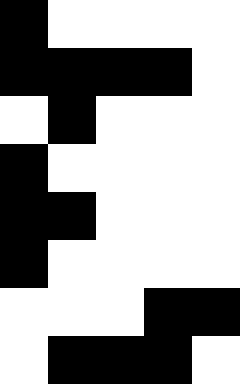[["black", "white", "white", "white", "white"], ["black", "black", "black", "black", "white"], ["white", "black", "white", "white", "white"], ["black", "white", "white", "white", "white"], ["black", "black", "white", "white", "white"], ["black", "white", "white", "white", "white"], ["white", "white", "white", "black", "black"], ["white", "black", "black", "black", "white"]]